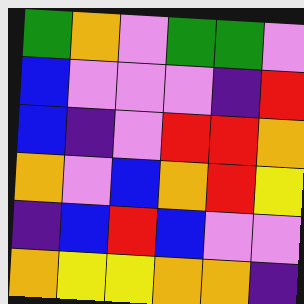[["green", "orange", "violet", "green", "green", "violet"], ["blue", "violet", "violet", "violet", "indigo", "red"], ["blue", "indigo", "violet", "red", "red", "orange"], ["orange", "violet", "blue", "orange", "red", "yellow"], ["indigo", "blue", "red", "blue", "violet", "violet"], ["orange", "yellow", "yellow", "orange", "orange", "indigo"]]